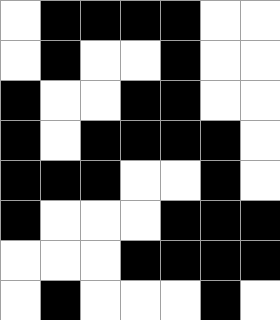[["white", "black", "black", "black", "black", "white", "white"], ["white", "black", "white", "white", "black", "white", "white"], ["black", "white", "white", "black", "black", "white", "white"], ["black", "white", "black", "black", "black", "black", "white"], ["black", "black", "black", "white", "white", "black", "white"], ["black", "white", "white", "white", "black", "black", "black"], ["white", "white", "white", "black", "black", "black", "black"], ["white", "black", "white", "white", "white", "black", "white"]]